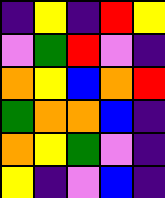[["indigo", "yellow", "indigo", "red", "yellow"], ["violet", "green", "red", "violet", "indigo"], ["orange", "yellow", "blue", "orange", "red"], ["green", "orange", "orange", "blue", "indigo"], ["orange", "yellow", "green", "violet", "indigo"], ["yellow", "indigo", "violet", "blue", "indigo"]]